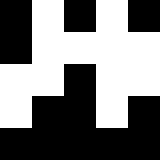[["black", "white", "black", "white", "black"], ["black", "white", "white", "white", "white"], ["white", "white", "black", "white", "white"], ["white", "black", "black", "white", "black"], ["black", "black", "black", "black", "black"]]